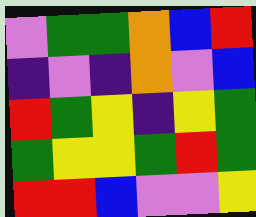[["violet", "green", "green", "orange", "blue", "red"], ["indigo", "violet", "indigo", "orange", "violet", "blue"], ["red", "green", "yellow", "indigo", "yellow", "green"], ["green", "yellow", "yellow", "green", "red", "green"], ["red", "red", "blue", "violet", "violet", "yellow"]]